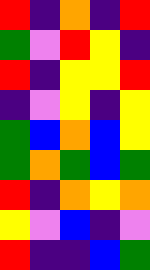[["red", "indigo", "orange", "indigo", "red"], ["green", "violet", "red", "yellow", "indigo"], ["red", "indigo", "yellow", "yellow", "red"], ["indigo", "violet", "yellow", "indigo", "yellow"], ["green", "blue", "orange", "blue", "yellow"], ["green", "orange", "green", "blue", "green"], ["red", "indigo", "orange", "yellow", "orange"], ["yellow", "violet", "blue", "indigo", "violet"], ["red", "indigo", "indigo", "blue", "green"]]